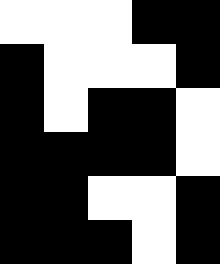[["white", "white", "white", "black", "black"], ["black", "white", "white", "white", "black"], ["black", "white", "black", "black", "white"], ["black", "black", "black", "black", "white"], ["black", "black", "white", "white", "black"], ["black", "black", "black", "white", "black"]]